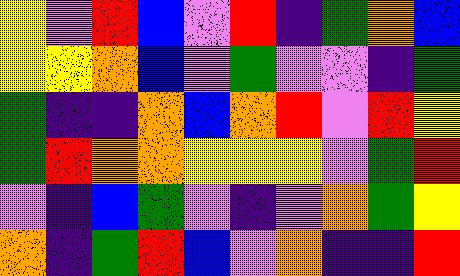[["yellow", "violet", "red", "blue", "violet", "red", "indigo", "green", "orange", "blue"], ["yellow", "yellow", "orange", "blue", "violet", "green", "violet", "violet", "indigo", "green"], ["green", "indigo", "indigo", "orange", "blue", "orange", "red", "violet", "red", "yellow"], ["green", "red", "orange", "orange", "yellow", "yellow", "yellow", "violet", "green", "red"], ["violet", "indigo", "blue", "green", "violet", "indigo", "violet", "orange", "green", "yellow"], ["orange", "indigo", "green", "red", "blue", "violet", "orange", "indigo", "indigo", "red"]]